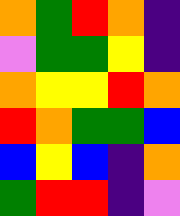[["orange", "green", "red", "orange", "indigo"], ["violet", "green", "green", "yellow", "indigo"], ["orange", "yellow", "yellow", "red", "orange"], ["red", "orange", "green", "green", "blue"], ["blue", "yellow", "blue", "indigo", "orange"], ["green", "red", "red", "indigo", "violet"]]